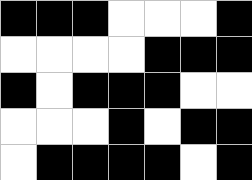[["black", "black", "black", "white", "white", "white", "black"], ["white", "white", "white", "white", "black", "black", "black"], ["black", "white", "black", "black", "black", "white", "white"], ["white", "white", "white", "black", "white", "black", "black"], ["white", "black", "black", "black", "black", "white", "black"]]